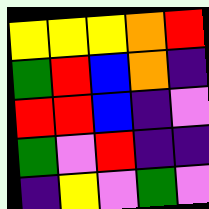[["yellow", "yellow", "yellow", "orange", "red"], ["green", "red", "blue", "orange", "indigo"], ["red", "red", "blue", "indigo", "violet"], ["green", "violet", "red", "indigo", "indigo"], ["indigo", "yellow", "violet", "green", "violet"]]